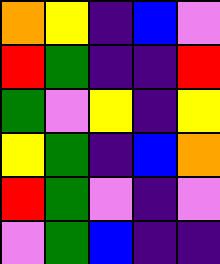[["orange", "yellow", "indigo", "blue", "violet"], ["red", "green", "indigo", "indigo", "red"], ["green", "violet", "yellow", "indigo", "yellow"], ["yellow", "green", "indigo", "blue", "orange"], ["red", "green", "violet", "indigo", "violet"], ["violet", "green", "blue", "indigo", "indigo"]]